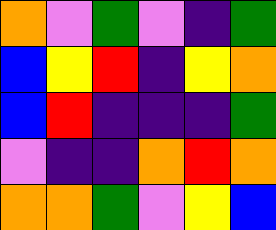[["orange", "violet", "green", "violet", "indigo", "green"], ["blue", "yellow", "red", "indigo", "yellow", "orange"], ["blue", "red", "indigo", "indigo", "indigo", "green"], ["violet", "indigo", "indigo", "orange", "red", "orange"], ["orange", "orange", "green", "violet", "yellow", "blue"]]